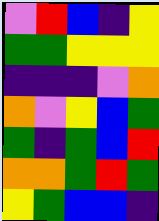[["violet", "red", "blue", "indigo", "yellow"], ["green", "green", "yellow", "yellow", "yellow"], ["indigo", "indigo", "indigo", "violet", "orange"], ["orange", "violet", "yellow", "blue", "green"], ["green", "indigo", "green", "blue", "red"], ["orange", "orange", "green", "red", "green"], ["yellow", "green", "blue", "blue", "indigo"]]